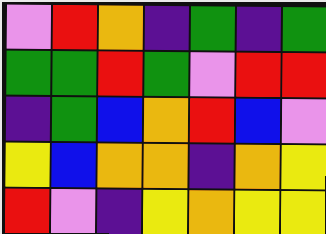[["violet", "red", "orange", "indigo", "green", "indigo", "green"], ["green", "green", "red", "green", "violet", "red", "red"], ["indigo", "green", "blue", "orange", "red", "blue", "violet"], ["yellow", "blue", "orange", "orange", "indigo", "orange", "yellow"], ["red", "violet", "indigo", "yellow", "orange", "yellow", "yellow"]]